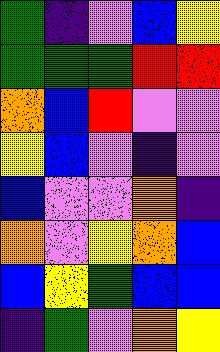[["green", "indigo", "violet", "blue", "yellow"], ["green", "green", "green", "red", "red"], ["orange", "blue", "red", "violet", "violet"], ["yellow", "blue", "violet", "indigo", "violet"], ["blue", "violet", "violet", "orange", "indigo"], ["orange", "violet", "yellow", "orange", "blue"], ["blue", "yellow", "green", "blue", "blue"], ["indigo", "green", "violet", "orange", "yellow"]]